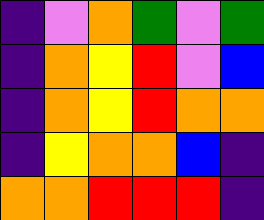[["indigo", "violet", "orange", "green", "violet", "green"], ["indigo", "orange", "yellow", "red", "violet", "blue"], ["indigo", "orange", "yellow", "red", "orange", "orange"], ["indigo", "yellow", "orange", "orange", "blue", "indigo"], ["orange", "orange", "red", "red", "red", "indigo"]]